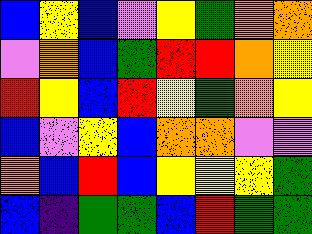[["blue", "yellow", "blue", "violet", "yellow", "green", "orange", "orange"], ["violet", "orange", "blue", "green", "red", "red", "orange", "yellow"], ["red", "yellow", "blue", "red", "yellow", "green", "orange", "yellow"], ["blue", "violet", "yellow", "blue", "orange", "orange", "violet", "violet"], ["orange", "blue", "red", "blue", "yellow", "yellow", "yellow", "green"], ["blue", "indigo", "green", "green", "blue", "red", "green", "green"]]